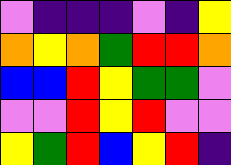[["violet", "indigo", "indigo", "indigo", "violet", "indigo", "yellow"], ["orange", "yellow", "orange", "green", "red", "red", "orange"], ["blue", "blue", "red", "yellow", "green", "green", "violet"], ["violet", "violet", "red", "yellow", "red", "violet", "violet"], ["yellow", "green", "red", "blue", "yellow", "red", "indigo"]]